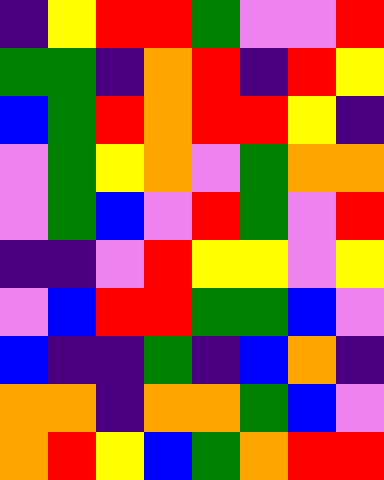[["indigo", "yellow", "red", "red", "green", "violet", "violet", "red"], ["green", "green", "indigo", "orange", "red", "indigo", "red", "yellow"], ["blue", "green", "red", "orange", "red", "red", "yellow", "indigo"], ["violet", "green", "yellow", "orange", "violet", "green", "orange", "orange"], ["violet", "green", "blue", "violet", "red", "green", "violet", "red"], ["indigo", "indigo", "violet", "red", "yellow", "yellow", "violet", "yellow"], ["violet", "blue", "red", "red", "green", "green", "blue", "violet"], ["blue", "indigo", "indigo", "green", "indigo", "blue", "orange", "indigo"], ["orange", "orange", "indigo", "orange", "orange", "green", "blue", "violet"], ["orange", "red", "yellow", "blue", "green", "orange", "red", "red"]]